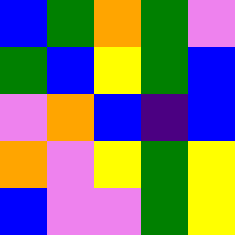[["blue", "green", "orange", "green", "violet"], ["green", "blue", "yellow", "green", "blue"], ["violet", "orange", "blue", "indigo", "blue"], ["orange", "violet", "yellow", "green", "yellow"], ["blue", "violet", "violet", "green", "yellow"]]